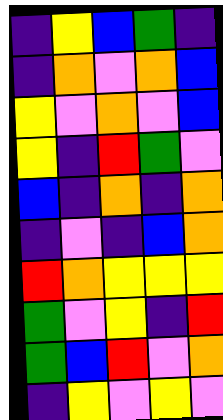[["indigo", "yellow", "blue", "green", "indigo"], ["indigo", "orange", "violet", "orange", "blue"], ["yellow", "violet", "orange", "violet", "blue"], ["yellow", "indigo", "red", "green", "violet"], ["blue", "indigo", "orange", "indigo", "orange"], ["indigo", "violet", "indigo", "blue", "orange"], ["red", "orange", "yellow", "yellow", "yellow"], ["green", "violet", "yellow", "indigo", "red"], ["green", "blue", "red", "violet", "orange"], ["indigo", "yellow", "violet", "yellow", "violet"]]